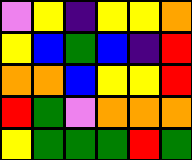[["violet", "yellow", "indigo", "yellow", "yellow", "orange"], ["yellow", "blue", "green", "blue", "indigo", "red"], ["orange", "orange", "blue", "yellow", "yellow", "red"], ["red", "green", "violet", "orange", "orange", "orange"], ["yellow", "green", "green", "green", "red", "green"]]